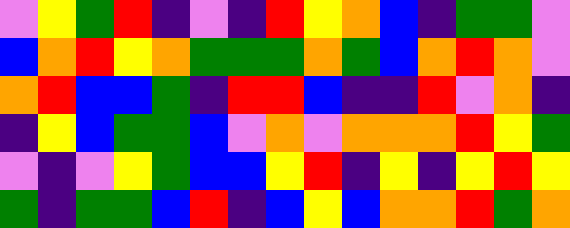[["violet", "yellow", "green", "red", "indigo", "violet", "indigo", "red", "yellow", "orange", "blue", "indigo", "green", "green", "violet"], ["blue", "orange", "red", "yellow", "orange", "green", "green", "green", "orange", "green", "blue", "orange", "red", "orange", "violet"], ["orange", "red", "blue", "blue", "green", "indigo", "red", "red", "blue", "indigo", "indigo", "red", "violet", "orange", "indigo"], ["indigo", "yellow", "blue", "green", "green", "blue", "violet", "orange", "violet", "orange", "orange", "orange", "red", "yellow", "green"], ["violet", "indigo", "violet", "yellow", "green", "blue", "blue", "yellow", "red", "indigo", "yellow", "indigo", "yellow", "red", "yellow"], ["green", "indigo", "green", "green", "blue", "red", "indigo", "blue", "yellow", "blue", "orange", "orange", "red", "green", "orange"]]